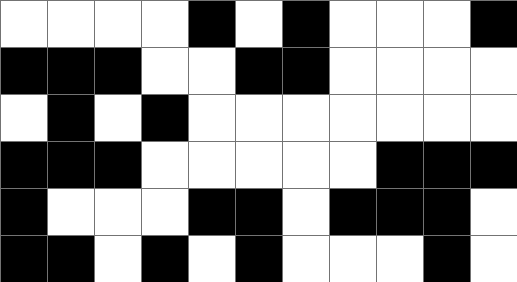[["white", "white", "white", "white", "black", "white", "black", "white", "white", "white", "black"], ["black", "black", "black", "white", "white", "black", "black", "white", "white", "white", "white"], ["white", "black", "white", "black", "white", "white", "white", "white", "white", "white", "white"], ["black", "black", "black", "white", "white", "white", "white", "white", "black", "black", "black"], ["black", "white", "white", "white", "black", "black", "white", "black", "black", "black", "white"], ["black", "black", "white", "black", "white", "black", "white", "white", "white", "black", "white"]]